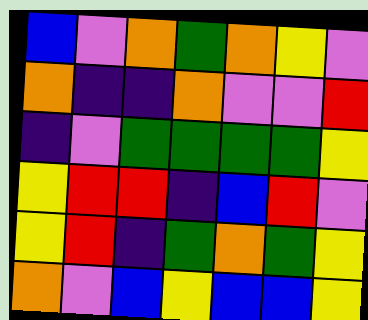[["blue", "violet", "orange", "green", "orange", "yellow", "violet"], ["orange", "indigo", "indigo", "orange", "violet", "violet", "red"], ["indigo", "violet", "green", "green", "green", "green", "yellow"], ["yellow", "red", "red", "indigo", "blue", "red", "violet"], ["yellow", "red", "indigo", "green", "orange", "green", "yellow"], ["orange", "violet", "blue", "yellow", "blue", "blue", "yellow"]]